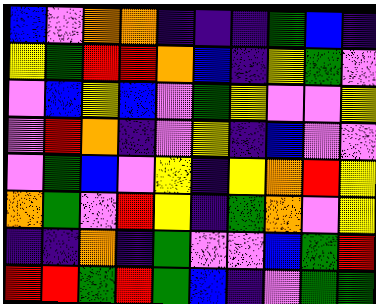[["blue", "violet", "orange", "orange", "indigo", "indigo", "indigo", "green", "blue", "indigo"], ["yellow", "green", "red", "red", "orange", "blue", "indigo", "yellow", "green", "violet"], ["violet", "blue", "yellow", "blue", "violet", "green", "yellow", "violet", "violet", "yellow"], ["violet", "red", "orange", "indigo", "violet", "yellow", "indigo", "blue", "violet", "violet"], ["violet", "green", "blue", "violet", "yellow", "indigo", "yellow", "orange", "red", "yellow"], ["orange", "green", "violet", "red", "yellow", "indigo", "green", "orange", "violet", "yellow"], ["indigo", "indigo", "orange", "indigo", "green", "violet", "violet", "blue", "green", "red"], ["red", "red", "green", "red", "green", "blue", "indigo", "violet", "green", "green"]]